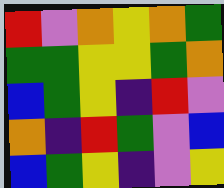[["red", "violet", "orange", "yellow", "orange", "green"], ["green", "green", "yellow", "yellow", "green", "orange"], ["blue", "green", "yellow", "indigo", "red", "violet"], ["orange", "indigo", "red", "green", "violet", "blue"], ["blue", "green", "yellow", "indigo", "violet", "yellow"]]